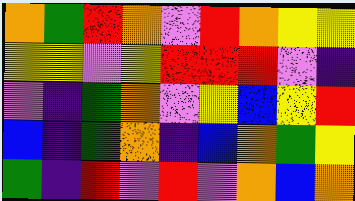[["orange", "green", "red", "orange", "violet", "red", "orange", "yellow", "yellow"], ["yellow", "yellow", "violet", "yellow", "red", "red", "red", "violet", "indigo"], ["violet", "indigo", "green", "orange", "violet", "yellow", "blue", "yellow", "red"], ["blue", "indigo", "green", "orange", "indigo", "blue", "orange", "green", "yellow"], ["green", "indigo", "red", "violet", "red", "violet", "orange", "blue", "orange"]]